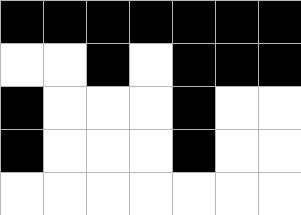[["black", "black", "black", "black", "black", "black", "black"], ["white", "white", "black", "white", "black", "black", "black"], ["black", "white", "white", "white", "black", "white", "white"], ["black", "white", "white", "white", "black", "white", "white"], ["white", "white", "white", "white", "white", "white", "white"]]